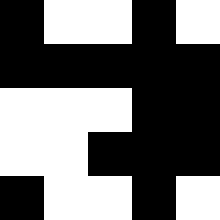[["black", "white", "white", "black", "white"], ["black", "black", "black", "black", "black"], ["white", "white", "white", "black", "black"], ["white", "white", "black", "black", "black"], ["black", "white", "white", "black", "white"]]